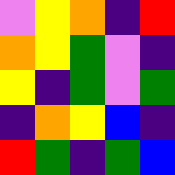[["violet", "yellow", "orange", "indigo", "red"], ["orange", "yellow", "green", "violet", "indigo"], ["yellow", "indigo", "green", "violet", "green"], ["indigo", "orange", "yellow", "blue", "indigo"], ["red", "green", "indigo", "green", "blue"]]